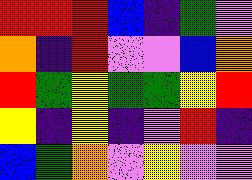[["red", "red", "red", "blue", "indigo", "green", "violet"], ["orange", "indigo", "red", "violet", "violet", "blue", "orange"], ["red", "green", "yellow", "green", "green", "yellow", "red"], ["yellow", "indigo", "yellow", "indigo", "violet", "red", "indigo"], ["blue", "green", "orange", "violet", "yellow", "violet", "violet"]]